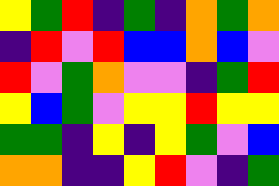[["yellow", "green", "red", "indigo", "green", "indigo", "orange", "green", "orange"], ["indigo", "red", "violet", "red", "blue", "blue", "orange", "blue", "violet"], ["red", "violet", "green", "orange", "violet", "violet", "indigo", "green", "red"], ["yellow", "blue", "green", "violet", "yellow", "yellow", "red", "yellow", "yellow"], ["green", "green", "indigo", "yellow", "indigo", "yellow", "green", "violet", "blue"], ["orange", "orange", "indigo", "indigo", "yellow", "red", "violet", "indigo", "green"]]